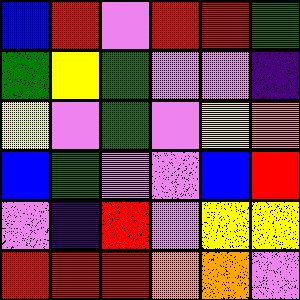[["blue", "red", "violet", "red", "red", "green"], ["green", "yellow", "green", "violet", "violet", "indigo"], ["yellow", "violet", "green", "violet", "yellow", "orange"], ["blue", "green", "violet", "violet", "blue", "red"], ["violet", "indigo", "red", "violet", "yellow", "yellow"], ["red", "red", "red", "orange", "orange", "violet"]]